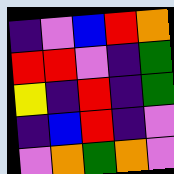[["indigo", "violet", "blue", "red", "orange"], ["red", "red", "violet", "indigo", "green"], ["yellow", "indigo", "red", "indigo", "green"], ["indigo", "blue", "red", "indigo", "violet"], ["violet", "orange", "green", "orange", "violet"]]